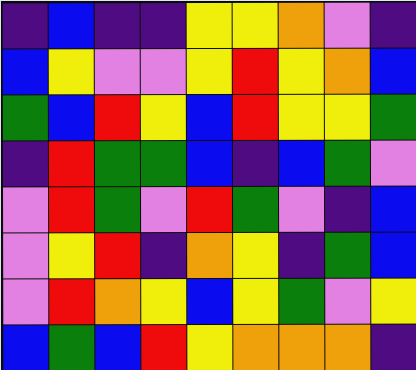[["indigo", "blue", "indigo", "indigo", "yellow", "yellow", "orange", "violet", "indigo"], ["blue", "yellow", "violet", "violet", "yellow", "red", "yellow", "orange", "blue"], ["green", "blue", "red", "yellow", "blue", "red", "yellow", "yellow", "green"], ["indigo", "red", "green", "green", "blue", "indigo", "blue", "green", "violet"], ["violet", "red", "green", "violet", "red", "green", "violet", "indigo", "blue"], ["violet", "yellow", "red", "indigo", "orange", "yellow", "indigo", "green", "blue"], ["violet", "red", "orange", "yellow", "blue", "yellow", "green", "violet", "yellow"], ["blue", "green", "blue", "red", "yellow", "orange", "orange", "orange", "indigo"]]